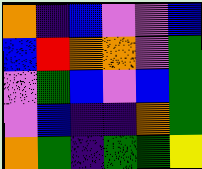[["orange", "indigo", "blue", "violet", "violet", "blue"], ["blue", "red", "orange", "orange", "violet", "green"], ["violet", "green", "blue", "violet", "blue", "green"], ["violet", "blue", "indigo", "indigo", "orange", "green"], ["orange", "green", "indigo", "green", "green", "yellow"]]